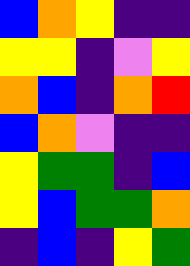[["blue", "orange", "yellow", "indigo", "indigo"], ["yellow", "yellow", "indigo", "violet", "yellow"], ["orange", "blue", "indigo", "orange", "red"], ["blue", "orange", "violet", "indigo", "indigo"], ["yellow", "green", "green", "indigo", "blue"], ["yellow", "blue", "green", "green", "orange"], ["indigo", "blue", "indigo", "yellow", "green"]]